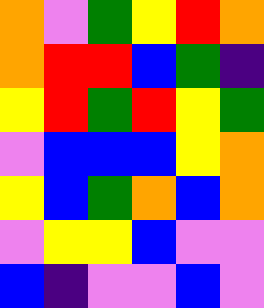[["orange", "violet", "green", "yellow", "red", "orange"], ["orange", "red", "red", "blue", "green", "indigo"], ["yellow", "red", "green", "red", "yellow", "green"], ["violet", "blue", "blue", "blue", "yellow", "orange"], ["yellow", "blue", "green", "orange", "blue", "orange"], ["violet", "yellow", "yellow", "blue", "violet", "violet"], ["blue", "indigo", "violet", "violet", "blue", "violet"]]